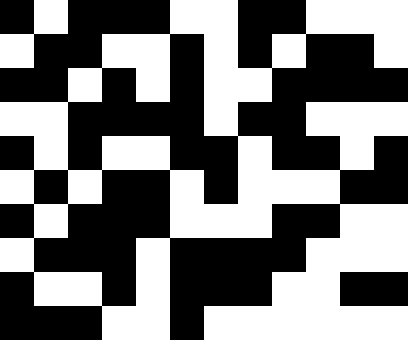[["black", "white", "black", "black", "black", "white", "white", "black", "black", "white", "white", "white"], ["white", "black", "black", "white", "white", "black", "white", "black", "white", "black", "black", "white"], ["black", "black", "white", "black", "white", "black", "white", "white", "black", "black", "black", "black"], ["white", "white", "black", "black", "black", "black", "white", "black", "black", "white", "white", "white"], ["black", "white", "black", "white", "white", "black", "black", "white", "black", "black", "white", "black"], ["white", "black", "white", "black", "black", "white", "black", "white", "white", "white", "black", "black"], ["black", "white", "black", "black", "black", "white", "white", "white", "black", "black", "white", "white"], ["white", "black", "black", "black", "white", "black", "black", "black", "black", "white", "white", "white"], ["black", "white", "white", "black", "white", "black", "black", "black", "white", "white", "black", "black"], ["black", "black", "black", "white", "white", "black", "white", "white", "white", "white", "white", "white"]]